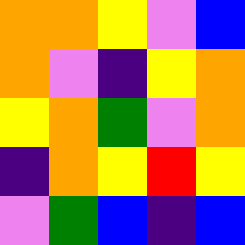[["orange", "orange", "yellow", "violet", "blue"], ["orange", "violet", "indigo", "yellow", "orange"], ["yellow", "orange", "green", "violet", "orange"], ["indigo", "orange", "yellow", "red", "yellow"], ["violet", "green", "blue", "indigo", "blue"]]